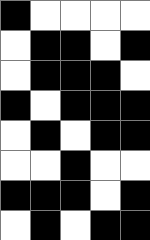[["black", "white", "white", "white", "white"], ["white", "black", "black", "white", "black"], ["white", "black", "black", "black", "white"], ["black", "white", "black", "black", "black"], ["white", "black", "white", "black", "black"], ["white", "white", "black", "white", "white"], ["black", "black", "black", "white", "black"], ["white", "black", "white", "black", "black"]]